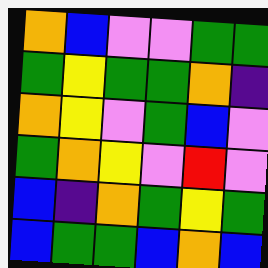[["orange", "blue", "violet", "violet", "green", "green"], ["green", "yellow", "green", "green", "orange", "indigo"], ["orange", "yellow", "violet", "green", "blue", "violet"], ["green", "orange", "yellow", "violet", "red", "violet"], ["blue", "indigo", "orange", "green", "yellow", "green"], ["blue", "green", "green", "blue", "orange", "blue"]]